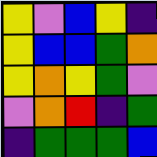[["yellow", "violet", "blue", "yellow", "indigo"], ["yellow", "blue", "blue", "green", "orange"], ["yellow", "orange", "yellow", "green", "violet"], ["violet", "orange", "red", "indigo", "green"], ["indigo", "green", "green", "green", "blue"]]